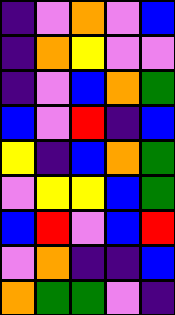[["indigo", "violet", "orange", "violet", "blue"], ["indigo", "orange", "yellow", "violet", "violet"], ["indigo", "violet", "blue", "orange", "green"], ["blue", "violet", "red", "indigo", "blue"], ["yellow", "indigo", "blue", "orange", "green"], ["violet", "yellow", "yellow", "blue", "green"], ["blue", "red", "violet", "blue", "red"], ["violet", "orange", "indigo", "indigo", "blue"], ["orange", "green", "green", "violet", "indigo"]]